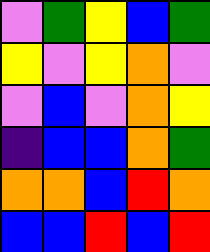[["violet", "green", "yellow", "blue", "green"], ["yellow", "violet", "yellow", "orange", "violet"], ["violet", "blue", "violet", "orange", "yellow"], ["indigo", "blue", "blue", "orange", "green"], ["orange", "orange", "blue", "red", "orange"], ["blue", "blue", "red", "blue", "red"]]